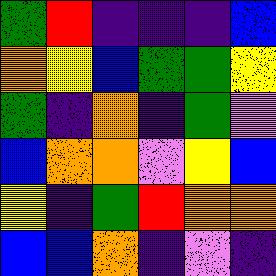[["green", "red", "indigo", "indigo", "indigo", "blue"], ["orange", "yellow", "blue", "green", "green", "yellow"], ["green", "indigo", "orange", "indigo", "green", "violet"], ["blue", "orange", "orange", "violet", "yellow", "blue"], ["yellow", "indigo", "green", "red", "orange", "orange"], ["blue", "blue", "orange", "indigo", "violet", "indigo"]]